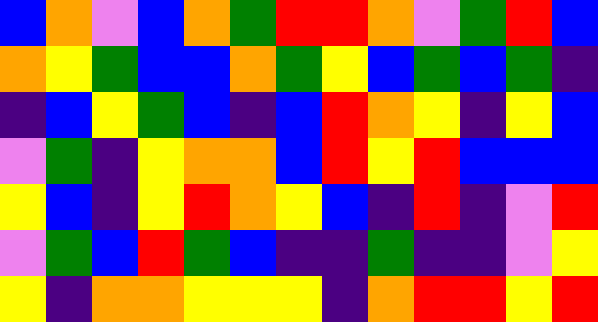[["blue", "orange", "violet", "blue", "orange", "green", "red", "red", "orange", "violet", "green", "red", "blue"], ["orange", "yellow", "green", "blue", "blue", "orange", "green", "yellow", "blue", "green", "blue", "green", "indigo"], ["indigo", "blue", "yellow", "green", "blue", "indigo", "blue", "red", "orange", "yellow", "indigo", "yellow", "blue"], ["violet", "green", "indigo", "yellow", "orange", "orange", "blue", "red", "yellow", "red", "blue", "blue", "blue"], ["yellow", "blue", "indigo", "yellow", "red", "orange", "yellow", "blue", "indigo", "red", "indigo", "violet", "red"], ["violet", "green", "blue", "red", "green", "blue", "indigo", "indigo", "green", "indigo", "indigo", "violet", "yellow"], ["yellow", "indigo", "orange", "orange", "yellow", "yellow", "yellow", "indigo", "orange", "red", "red", "yellow", "red"]]